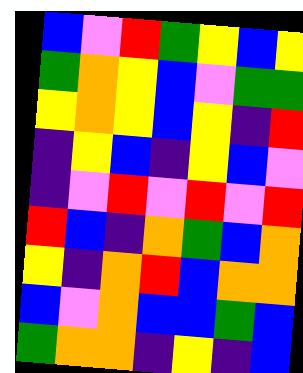[["blue", "violet", "red", "green", "yellow", "blue", "yellow"], ["green", "orange", "yellow", "blue", "violet", "green", "green"], ["yellow", "orange", "yellow", "blue", "yellow", "indigo", "red"], ["indigo", "yellow", "blue", "indigo", "yellow", "blue", "violet"], ["indigo", "violet", "red", "violet", "red", "violet", "red"], ["red", "blue", "indigo", "orange", "green", "blue", "orange"], ["yellow", "indigo", "orange", "red", "blue", "orange", "orange"], ["blue", "violet", "orange", "blue", "blue", "green", "blue"], ["green", "orange", "orange", "indigo", "yellow", "indigo", "blue"]]